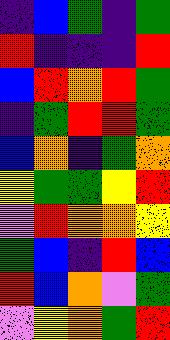[["indigo", "blue", "green", "indigo", "green"], ["red", "indigo", "indigo", "indigo", "red"], ["blue", "red", "orange", "red", "green"], ["indigo", "green", "red", "red", "green"], ["blue", "orange", "indigo", "green", "orange"], ["yellow", "green", "green", "yellow", "red"], ["violet", "red", "orange", "orange", "yellow"], ["green", "blue", "indigo", "red", "blue"], ["red", "blue", "orange", "violet", "green"], ["violet", "yellow", "orange", "green", "red"]]